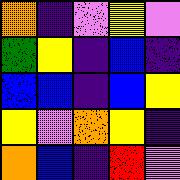[["orange", "indigo", "violet", "yellow", "violet"], ["green", "yellow", "indigo", "blue", "indigo"], ["blue", "blue", "indigo", "blue", "yellow"], ["yellow", "violet", "orange", "yellow", "indigo"], ["orange", "blue", "indigo", "red", "violet"]]